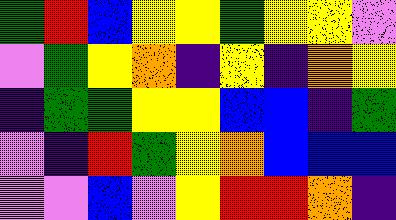[["green", "red", "blue", "yellow", "yellow", "green", "yellow", "yellow", "violet"], ["violet", "green", "yellow", "orange", "indigo", "yellow", "indigo", "orange", "yellow"], ["indigo", "green", "green", "yellow", "yellow", "blue", "blue", "indigo", "green"], ["violet", "indigo", "red", "green", "yellow", "orange", "blue", "blue", "blue"], ["violet", "violet", "blue", "violet", "yellow", "red", "red", "orange", "indigo"]]